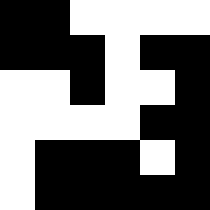[["black", "black", "white", "white", "white", "white"], ["black", "black", "black", "white", "black", "black"], ["white", "white", "black", "white", "white", "black"], ["white", "white", "white", "white", "black", "black"], ["white", "black", "black", "black", "white", "black"], ["white", "black", "black", "black", "black", "black"]]